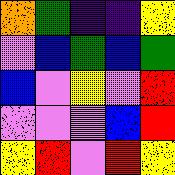[["orange", "green", "indigo", "indigo", "yellow"], ["violet", "blue", "green", "blue", "green"], ["blue", "violet", "yellow", "violet", "red"], ["violet", "violet", "violet", "blue", "red"], ["yellow", "red", "violet", "red", "yellow"]]